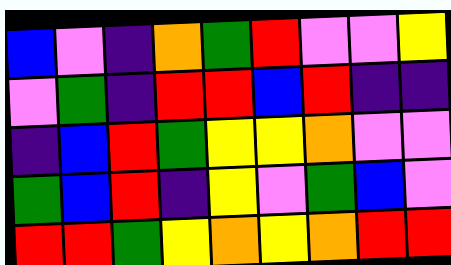[["blue", "violet", "indigo", "orange", "green", "red", "violet", "violet", "yellow"], ["violet", "green", "indigo", "red", "red", "blue", "red", "indigo", "indigo"], ["indigo", "blue", "red", "green", "yellow", "yellow", "orange", "violet", "violet"], ["green", "blue", "red", "indigo", "yellow", "violet", "green", "blue", "violet"], ["red", "red", "green", "yellow", "orange", "yellow", "orange", "red", "red"]]